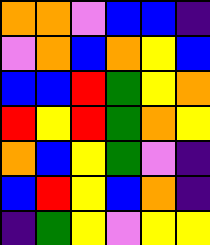[["orange", "orange", "violet", "blue", "blue", "indigo"], ["violet", "orange", "blue", "orange", "yellow", "blue"], ["blue", "blue", "red", "green", "yellow", "orange"], ["red", "yellow", "red", "green", "orange", "yellow"], ["orange", "blue", "yellow", "green", "violet", "indigo"], ["blue", "red", "yellow", "blue", "orange", "indigo"], ["indigo", "green", "yellow", "violet", "yellow", "yellow"]]